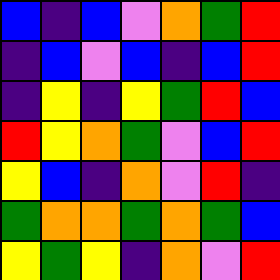[["blue", "indigo", "blue", "violet", "orange", "green", "red"], ["indigo", "blue", "violet", "blue", "indigo", "blue", "red"], ["indigo", "yellow", "indigo", "yellow", "green", "red", "blue"], ["red", "yellow", "orange", "green", "violet", "blue", "red"], ["yellow", "blue", "indigo", "orange", "violet", "red", "indigo"], ["green", "orange", "orange", "green", "orange", "green", "blue"], ["yellow", "green", "yellow", "indigo", "orange", "violet", "red"]]